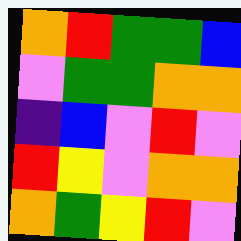[["orange", "red", "green", "green", "blue"], ["violet", "green", "green", "orange", "orange"], ["indigo", "blue", "violet", "red", "violet"], ["red", "yellow", "violet", "orange", "orange"], ["orange", "green", "yellow", "red", "violet"]]